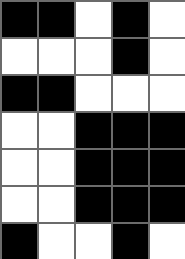[["black", "black", "white", "black", "white"], ["white", "white", "white", "black", "white"], ["black", "black", "white", "white", "white"], ["white", "white", "black", "black", "black"], ["white", "white", "black", "black", "black"], ["white", "white", "black", "black", "black"], ["black", "white", "white", "black", "white"]]